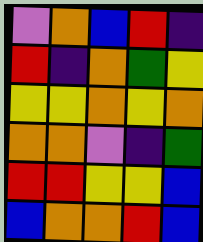[["violet", "orange", "blue", "red", "indigo"], ["red", "indigo", "orange", "green", "yellow"], ["yellow", "yellow", "orange", "yellow", "orange"], ["orange", "orange", "violet", "indigo", "green"], ["red", "red", "yellow", "yellow", "blue"], ["blue", "orange", "orange", "red", "blue"]]